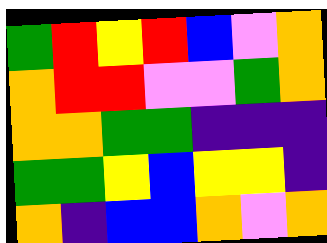[["green", "red", "yellow", "red", "blue", "violet", "orange"], ["orange", "red", "red", "violet", "violet", "green", "orange"], ["orange", "orange", "green", "green", "indigo", "indigo", "indigo"], ["green", "green", "yellow", "blue", "yellow", "yellow", "indigo"], ["orange", "indigo", "blue", "blue", "orange", "violet", "orange"]]